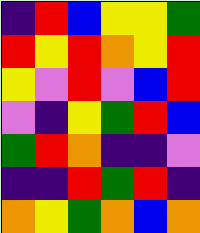[["indigo", "red", "blue", "yellow", "yellow", "green"], ["red", "yellow", "red", "orange", "yellow", "red"], ["yellow", "violet", "red", "violet", "blue", "red"], ["violet", "indigo", "yellow", "green", "red", "blue"], ["green", "red", "orange", "indigo", "indigo", "violet"], ["indigo", "indigo", "red", "green", "red", "indigo"], ["orange", "yellow", "green", "orange", "blue", "orange"]]